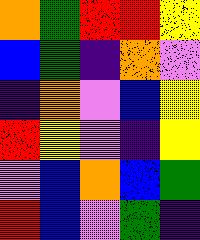[["orange", "green", "red", "red", "yellow"], ["blue", "green", "indigo", "orange", "violet"], ["indigo", "orange", "violet", "blue", "yellow"], ["red", "yellow", "violet", "indigo", "yellow"], ["violet", "blue", "orange", "blue", "green"], ["red", "blue", "violet", "green", "indigo"]]